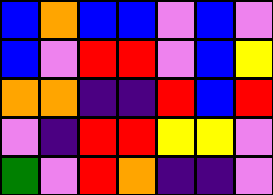[["blue", "orange", "blue", "blue", "violet", "blue", "violet"], ["blue", "violet", "red", "red", "violet", "blue", "yellow"], ["orange", "orange", "indigo", "indigo", "red", "blue", "red"], ["violet", "indigo", "red", "red", "yellow", "yellow", "violet"], ["green", "violet", "red", "orange", "indigo", "indigo", "violet"]]